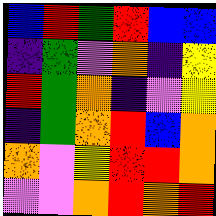[["blue", "red", "green", "red", "blue", "blue"], ["indigo", "green", "violet", "orange", "indigo", "yellow"], ["red", "green", "orange", "indigo", "violet", "yellow"], ["indigo", "green", "orange", "red", "blue", "orange"], ["orange", "violet", "yellow", "red", "red", "orange"], ["violet", "violet", "orange", "red", "orange", "red"]]